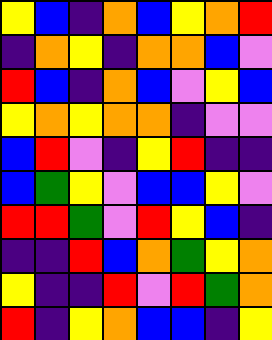[["yellow", "blue", "indigo", "orange", "blue", "yellow", "orange", "red"], ["indigo", "orange", "yellow", "indigo", "orange", "orange", "blue", "violet"], ["red", "blue", "indigo", "orange", "blue", "violet", "yellow", "blue"], ["yellow", "orange", "yellow", "orange", "orange", "indigo", "violet", "violet"], ["blue", "red", "violet", "indigo", "yellow", "red", "indigo", "indigo"], ["blue", "green", "yellow", "violet", "blue", "blue", "yellow", "violet"], ["red", "red", "green", "violet", "red", "yellow", "blue", "indigo"], ["indigo", "indigo", "red", "blue", "orange", "green", "yellow", "orange"], ["yellow", "indigo", "indigo", "red", "violet", "red", "green", "orange"], ["red", "indigo", "yellow", "orange", "blue", "blue", "indigo", "yellow"]]